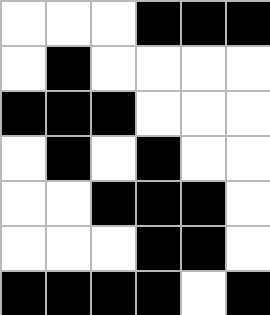[["white", "white", "white", "black", "black", "black"], ["white", "black", "white", "white", "white", "white"], ["black", "black", "black", "white", "white", "white"], ["white", "black", "white", "black", "white", "white"], ["white", "white", "black", "black", "black", "white"], ["white", "white", "white", "black", "black", "white"], ["black", "black", "black", "black", "white", "black"]]